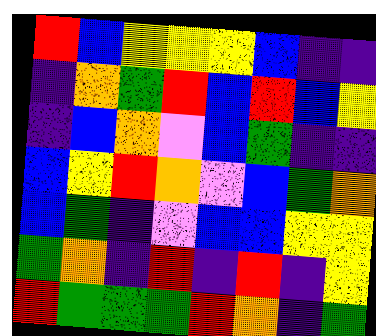[["red", "blue", "yellow", "yellow", "yellow", "blue", "indigo", "indigo"], ["indigo", "orange", "green", "red", "blue", "red", "blue", "yellow"], ["indigo", "blue", "orange", "violet", "blue", "green", "indigo", "indigo"], ["blue", "yellow", "red", "orange", "violet", "blue", "green", "orange"], ["blue", "green", "indigo", "violet", "blue", "blue", "yellow", "yellow"], ["green", "orange", "indigo", "red", "indigo", "red", "indigo", "yellow"], ["red", "green", "green", "green", "red", "orange", "indigo", "green"]]